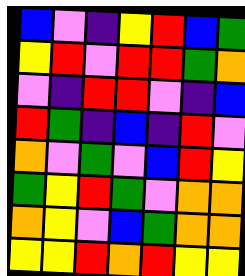[["blue", "violet", "indigo", "yellow", "red", "blue", "green"], ["yellow", "red", "violet", "red", "red", "green", "orange"], ["violet", "indigo", "red", "red", "violet", "indigo", "blue"], ["red", "green", "indigo", "blue", "indigo", "red", "violet"], ["orange", "violet", "green", "violet", "blue", "red", "yellow"], ["green", "yellow", "red", "green", "violet", "orange", "orange"], ["orange", "yellow", "violet", "blue", "green", "orange", "orange"], ["yellow", "yellow", "red", "orange", "red", "yellow", "yellow"]]